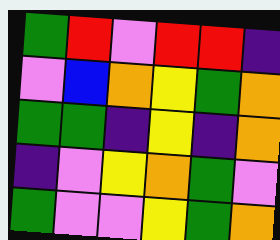[["green", "red", "violet", "red", "red", "indigo"], ["violet", "blue", "orange", "yellow", "green", "orange"], ["green", "green", "indigo", "yellow", "indigo", "orange"], ["indigo", "violet", "yellow", "orange", "green", "violet"], ["green", "violet", "violet", "yellow", "green", "orange"]]